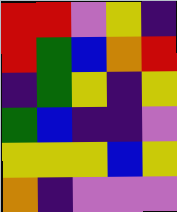[["red", "red", "violet", "yellow", "indigo"], ["red", "green", "blue", "orange", "red"], ["indigo", "green", "yellow", "indigo", "yellow"], ["green", "blue", "indigo", "indigo", "violet"], ["yellow", "yellow", "yellow", "blue", "yellow"], ["orange", "indigo", "violet", "violet", "violet"]]